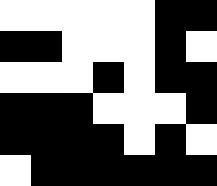[["white", "white", "white", "white", "white", "black", "black"], ["black", "black", "white", "white", "white", "black", "white"], ["white", "white", "white", "black", "white", "black", "black"], ["black", "black", "black", "white", "white", "white", "black"], ["black", "black", "black", "black", "white", "black", "white"], ["white", "black", "black", "black", "black", "black", "black"]]